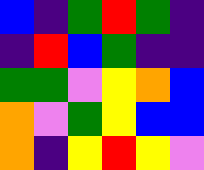[["blue", "indigo", "green", "red", "green", "indigo"], ["indigo", "red", "blue", "green", "indigo", "indigo"], ["green", "green", "violet", "yellow", "orange", "blue"], ["orange", "violet", "green", "yellow", "blue", "blue"], ["orange", "indigo", "yellow", "red", "yellow", "violet"]]